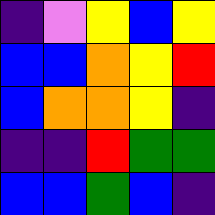[["indigo", "violet", "yellow", "blue", "yellow"], ["blue", "blue", "orange", "yellow", "red"], ["blue", "orange", "orange", "yellow", "indigo"], ["indigo", "indigo", "red", "green", "green"], ["blue", "blue", "green", "blue", "indigo"]]